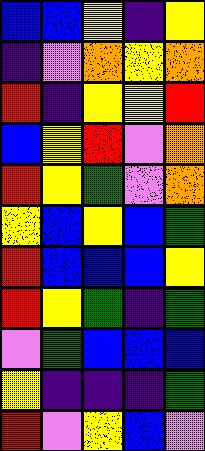[["blue", "blue", "yellow", "indigo", "yellow"], ["indigo", "violet", "orange", "yellow", "orange"], ["red", "indigo", "yellow", "yellow", "red"], ["blue", "yellow", "red", "violet", "orange"], ["red", "yellow", "green", "violet", "orange"], ["yellow", "blue", "yellow", "blue", "green"], ["red", "blue", "blue", "blue", "yellow"], ["red", "yellow", "green", "indigo", "green"], ["violet", "green", "blue", "blue", "blue"], ["yellow", "indigo", "indigo", "indigo", "green"], ["red", "violet", "yellow", "blue", "violet"]]